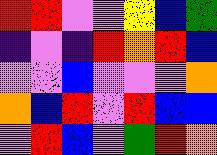[["red", "red", "violet", "violet", "yellow", "blue", "green"], ["indigo", "violet", "indigo", "red", "orange", "red", "blue"], ["violet", "violet", "blue", "violet", "violet", "violet", "orange"], ["orange", "blue", "red", "violet", "red", "blue", "blue"], ["violet", "red", "blue", "violet", "green", "red", "orange"]]